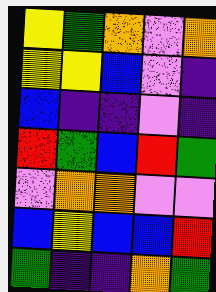[["yellow", "green", "orange", "violet", "orange"], ["yellow", "yellow", "blue", "violet", "indigo"], ["blue", "indigo", "indigo", "violet", "indigo"], ["red", "green", "blue", "red", "green"], ["violet", "orange", "orange", "violet", "violet"], ["blue", "yellow", "blue", "blue", "red"], ["green", "indigo", "indigo", "orange", "green"]]